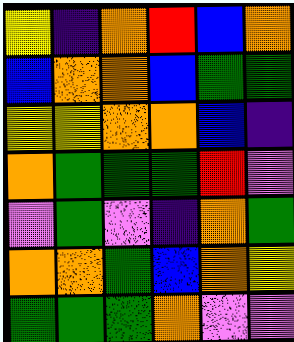[["yellow", "indigo", "orange", "red", "blue", "orange"], ["blue", "orange", "orange", "blue", "green", "green"], ["yellow", "yellow", "orange", "orange", "blue", "indigo"], ["orange", "green", "green", "green", "red", "violet"], ["violet", "green", "violet", "indigo", "orange", "green"], ["orange", "orange", "green", "blue", "orange", "yellow"], ["green", "green", "green", "orange", "violet", "violet"]]